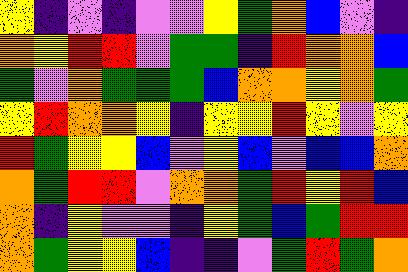[["yellow", "indigo", "violet", "indigo", "violet", "violet", "yellow", "green", "orange", "blue", "violet", "indigo"], ["orange", "yellow", "red", "red", "violet", "green", "green", "indigo", "red", "orange", "orange", "blue"], ["green", "violet", "orange", "green", "green", "green", "blue", "orange", "orange", "yellow", "orange", "green"], ["yellow", "red", "orange", "orange", "yellow", "indigo", "yellow", "yellow", "red", "yellow", "violet", "yellow"], ["red", "green", "yellow", "yellow", "blue", "violet", "yellow", "blue", "violet", "blue", "blue", "orange"], ["orange", "green", "red", "red", "violet", "orange", "orange", "green", "red", "yellow", "red", "blue"], ["orange", "indigo", "yellow", "violet", "violet", "indigo", "yellow", "green", "blue", "green", "red", "red"], ["orange", "green", "yellow", "yellow", "blue", "indigo", "indigo", "violet", "green", "red", "green", "orange"]]